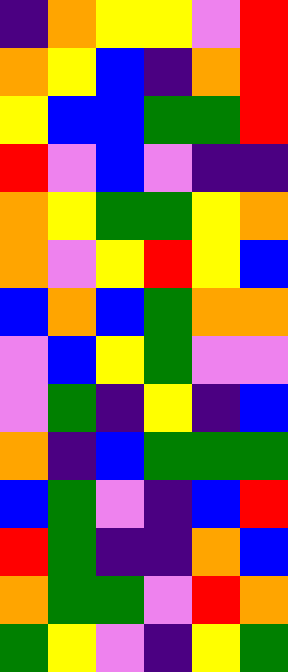[["indigo", "orange", "yellow", "yellow", "violet", "red"], ["orange", "yellow", "blue", "indigo", "orange", "red"], ["yellow", "blue", "blue", "green", "green", "red"], ["red", "violet", "blue", "violet", "indigo", "indigo"], ["orange", "yellow", "green", "green", "yellow", "orange"], ["orange", "violet", "yellow", "red", "yellow", "blue"], ["blue", "orange", "blue", "green", "orange", "orange"], ["violet", "blue", "yellow", "green", "violet", "violet"], ["violet", "green", "indigo", "yellow", "indigo", "blue"], ["orange", "indigo", "blue", "green", "green", "green"], ["blue", "green", "violet", "indigo", "blue", "red"], ["red", "green", "indigo", "indigo", "orange", "blue"], ["orange", "green", "green", "violet", "red", "orange"], ["green", "yellow", "violet", "indigo", "yellow", "green"]]